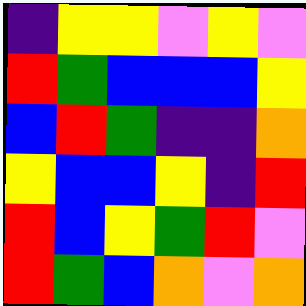[["indigo", "yellow", "yellow", "violet", "yellow", "violet"], ["red", "green", "blue", "blue", "blue", "yellow"], ["blue", "red", "green", "indigo", "indigo", "orange"], ["yellow", "blue", "blue", "yellow", "indigo", "red"], ["red", "blue", "yellow", "green", "red", "violet"], ["red", "green", "blue", "orange", "violet", "orange"]]